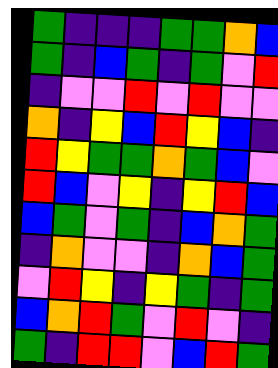[["green", "indigo", "indigo", "indigo", "green", "green", "orange", "blue"], ["green", "indigo", "blue", "green", "indigo", "green", "violet", "red"], ["indigo", "violet", "violet", "red", "violet", "red", "violet", "violet"], ["orange", "indigo", "yellow", "blue", "red", "yellow", "blue", "indigo"], ["red", "yellow", "green", "green", "orange", "green", "blue", "violet"], ["red", "blue", "violet", "yellow", "indigo", "yellow", "red", "blue"], ["blue", "green", "violet", "green", "indigo", "blue", "orange", "green"], ["indigo", "orange", "violet", "violet", "indigo", "orange", "blue", "green"], ["violet", "red", "yellow", "indigo", "yellow", "green", "indigo", "green"], ["blue", "orange", "red", "green", "violet", "red", "violet", "indigo"], ["green", "indigo", "red", "red", "violet", "blue", "red", "green"]]